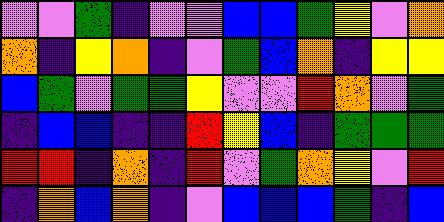[["violet", "violet", "green", "indigo", "violet", "violet", "blue", "blue", "green", "yellow", "violet", "orange"], ["orange", "indigo", "yellow", "orange", "indigo", "violet", "green", "blue", "orange", "indigo", "yellow", "yellow"], ["blue", "green", "violet", "green", "green", "yellow", "violet", "violet", "red", "orange", "violet", "green"], ["indigo", "blue", "blue", "indigo", "indigo", "red", "yellow", "blue", "indigo", "green", "green", "green"], ["red", "red", "indigo", "orange", "indigo", "red", "violet", "green", "orange", "yellow", "violet", "red"], ["indigo", "orange", "blue", "orange", "indigo", "violet", "blue", "blue", "blue", "green", "indigo", "blue"]]